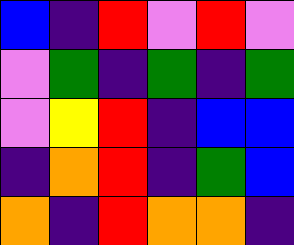[["blue", "indigo", "red", "violet", "red", "violet"], ["violet", "green", "indigo", "green", "indigo", "green"], ["violet", "yellow", "red", "indigo", "blue", "blue"], ["indigo", "orange", "red", "indigo", "green", "blue"], ["orange", "indigo", "red", "orange", "orange", "indigo"]]